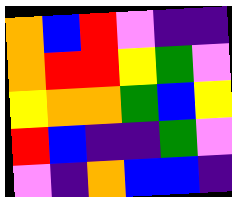[["orange", "blue", "red", "violet", "indigo", "indigo"], ["orange", "red", "red", "yellow", "green", "violet"], ["yellow", "orange", "orange", "green", "blue", "yellow"], ["red", "blue", "indigo", "indigo", "green", "violet"], ["violet", "indigo", "orange", "blue", "blue", "indigo"]]